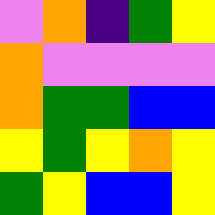[["violet", "orange", "indigo", "green", "yellow"], ["orange", "violet", "violet", "violet", "violet"], ["orange", "green", "green", "blue", "blue"], ["yellow", "green", "yellow", "orange", "yellow"], ["green", "yellow", "blue", "blue", "yellow"]]